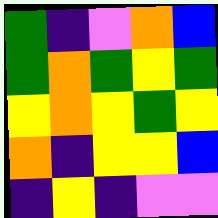[["green", "indigo", "violet", "orange", "blue"], ["green", "orange", "green", "yellow", "green"], ["yellow", "orange", "yellow", "green", "yellow"], ["orange", "indigo", "yellow", "yellow", "blue"], ["indigo", "yellow", "indigo", "violet", "violet"]]